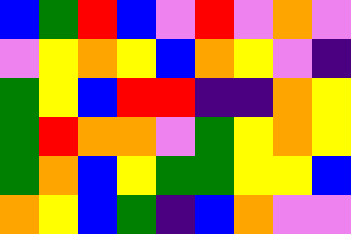[["blue", "green", "red", "blue", "violet", "red", "violet", "orange", "violet"], ["violet", "yellow", "orange", "yellow", "blue", "orange", "yellow", "violet", "indigo"], ["green", "yellow", "blue", "red", "red", "indigo", "indigo", "orange", "yellow"], ["green", "red", "orange", "orange", "violet", "green", "yellow", "orange", "yellow"], ["green", "orange", "blue", "yellow", "green", "green", "yellow", "yellow", "blue"], ["orange", "yellow", "blue", "green", "indigo", "blue", "orange", "violet", "violet"]]